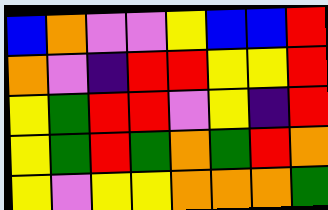[["blue", "orange", "violet", "violet", "yellow", "blue", "blue", "red"], ["orange", "violet", "indigo", "red", "red", "yellow", "yellow", "red"], ["yellow", "green", "red", "red", "violet", "yellow", "indigo", "red"], ["yellow", "green", "red", "green", "orange", "green", "red", "orange"], ["yellow", "violet", "yellow", "yellow", "orange", "orange", "orange", "green"]]